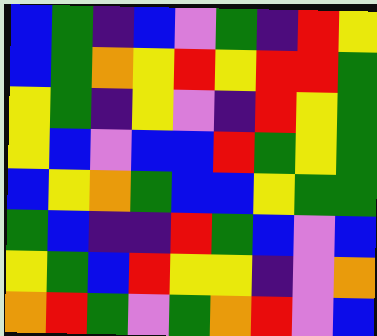[["blue", "green", "indigo", "blue", "violet", "green", "indigo", "red", "yellow"], ["blue", "green", "orange", "yellow", "red", "yellow", "red", "red", "green"], ["yellow", "green", "indigo", "yellow", "violet", "indigo", "red", "yellow", "green"], ["yellow", "blue", "violet", "blue", "blue", "red", "green", "yellow", "green"], ["blue", "yellow", "orange", "green", "blue", "blue", "yellow", "green", "green"], ["green", "blue", "indigo", "indigo", "red", "green", "blue", "violet", "blue"], ["yellow", "green", "blue", "red", "yellow", "yellow", "indigo", "violet", "orange"], ["orange", "red", "green", "violet", "green", "orange", "red", "violet", "blue"]]